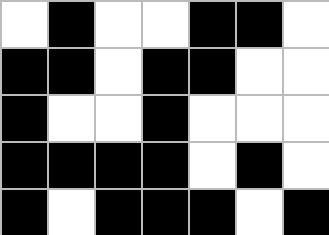[["white", "black", "white", "white", "black", "black", "white"], ["black", "black", "white", "black", "black", "white", "white"], ["black", "white", "white", "black", "white", "white", "white"], ["black", "black", "black", "black", "white", "black", "white"], ["black", "white", "black", "black", "black", "white", "black"]]